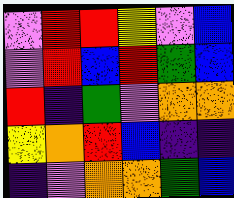[["violet", "red", "red", "yellow", "violet", "blue"], ["violet", "red", "blue", "red", "green", "blue"], ["red", "indigo", "green", "violet", "orange", "orange"], ["yellow", "orange", "red", "blue", "indigo", "indigo"], ["indigo", "violet", "orange", "orange", "green", "blue"]]